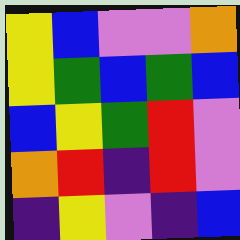[["yellow", "blue", "violet", "violet", "orange"], ["yellow", "green", "blue", "green", "blue"], ["blue", "yellow", "green", "red", "violet"], ["orange", "red", "indigo", "red", "violet"], ["indigo", "yellow", "violet", "indigo", "blue"]]